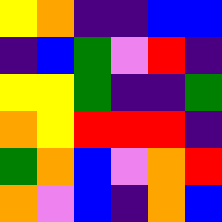[["yellow", "orange", "indigo", "indigo", "blue", "blue"], ["indigo", "blue", "green", "violet", "red", "indigo"], ["yellow", "yellow", "green", "indigo", "indigo", "green"], ["orange", "yellow", "red", "red", "red", "indigo"], ["green", "orange", "blue", "violet", "orange", "red"], ["orange", "violet", "blue", "indigo", "orange", "blue"]]